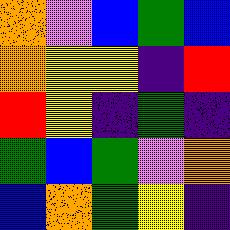[["orange", "violet", "blue", "green", "blue"], ["orange", "yellow", "yellow", "indigo", "red"], ["red", "yellow", "indigo", "green", "indigo"], ["green", "blue", "green", "violet", "orange"], ["blue", "orange", "green", "yellow", "indigo"]]